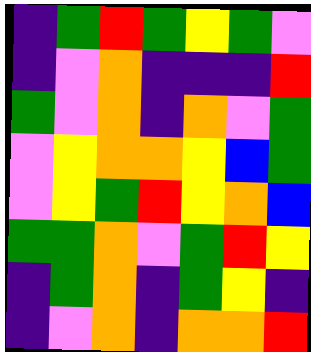[["indigo", "green", "red", "green", "yellow", "green", "violet"], ["indigo", "violet", "orange", "indigo", "indigo", "indigo", "red"], ["green", "violet", "orange", "indigo", "orange", "violet", "green"], ["violet", "yellow", "orange", "orange", "yellow", "blue", "green"], ["violet", "yellow", "green", "red", "yellow", "orange", "blue"], ["green", "green", "orange", "violet", "green", "red", "yellow"], ["indigo", "green", "orange", "indigo", "green", "yellow", "indigo"], ["indigo", "violet", "orange", "indigo", "orange", "orange", "red"]]